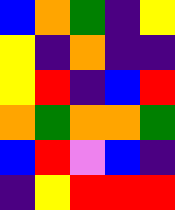[["blue", "orange", "green", "indigo", "yellow"], ["yellow", "indigo", "orange", "indigo", "indigo"], ["yellow", "red", "indigo", "blue", "red"], ["orange", "green", "orange", "orange", "green"], ["blue", "red", "violet", "blue", "indigo"], ["indigo", "yellow", "red", "red", "red"]]